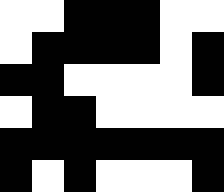[["white", "white", "black", "black", "black", "white", "white"], ["white", "black", "black", "black", "black", "white", "black"], ["black", "black", "white", "white", "white", "white", "black"], ["white", "black", "black", "white", "white", "white", "white"], ["black", "black", "black", "black", "black", "black", "black"], ["black", "white", "black", "white", "white", "white", "black"]]